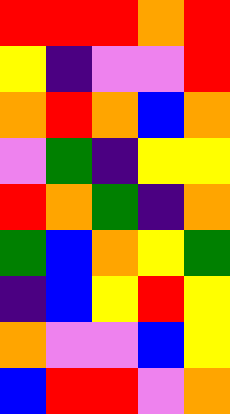[["red", "red", "red", "orange", "red"], ["yellow", "indigo", "violet", "violet", "red"], ["orange", "red", "orange", "blue", "orange"], ["violet", "green", "indigo", "yellow", "yellow"], ["red", "orange", "green", "indigo", "orange"], ["green", "blue", "orange", "yellow", "green"], ["indigo", "blue", "yellow", "red", "yellow"], ["orange", "violet", "violet", "blue", "yellow"], ["blue", "red", "red", "violet", "orange"]]